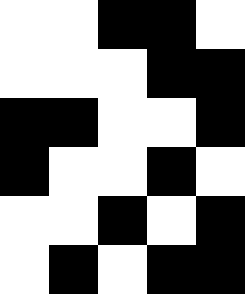[["white", "white", "black", "black", "white"], ["white", "white", "white", "black", "black"], ["black", "black", "white", "white", "black"], ["black", "white", "white", "black", "white"], ["white", "white", "black", "white", "black"], ["white", "black", "white", "black", "black"]]